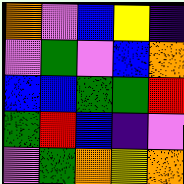[["orange", "violet", "blue", "yellow", "indigo"], ["violet", "green", "violet", "blue", "orange"], ["blue", "blue", "green", "green", "red"], ["green", "red", "blue", "indigo", "violet"], ["violet", "green", "orange", "yellow", "orange"]]